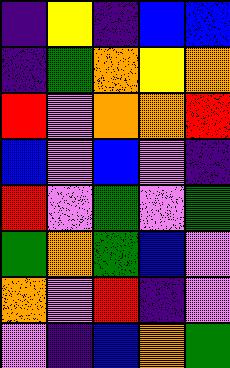[["indigo", "yellow", "indigo", "blue", "blue"], ["indigo", "green", "orange", "yellow", "orange"], ["red", "violet", "orange", "orange", "red"], ["blue", "violet", "blue", "violet", "indigo"], ["red", "violet", "green", "violet", "green"], ["green", "orange", "green", "blue", "violet"], ["orange", "violet", "red", "indigo", "violet"], ["violet", "indigo", "blue", "orange", "green"]]